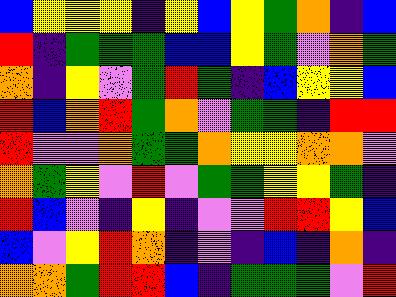[["blue", "yellow", "yellow", "yellow", "indigo", "yellow", "blue", "yellow", "green", "orange", "indigo", "blue"], ["red", "indigo", "green", "green", "green", "blue", "blue", "yellow", "green", "violet", "orange", "green"], ["orange", "indigo", "yellow", "violet", "green", "red", "green", "indigo", "blue", "yellow", "yellow", "blue"], ["red", "blue", "orange", "red", "green", "orange", "violet", "green", "green", "indigo", "red", "red"], ["red", "violet", "violet", "orange", "green", "green", "orange", "yellow", "yellow", "orange", "orange", "violet"], ["orange", "green", "yellow", "violet", "red", "violet", "green", "green", "yellow", "yellow", "green", "indigo"], ["red", "blue", "violet", "indigo", "yellow", "indigo", "violet", "violet", "red", "red", "yellow", "blue"], ["blue", "violet", "yellow", "red", "orange", "indigo", "violet", "indigo", "blue", "indigo", "orange", "indigo"], ["orange", "orange", "green", "red", "red", "blue", "indigo", "green", "green", "green", "violet", "red"]]